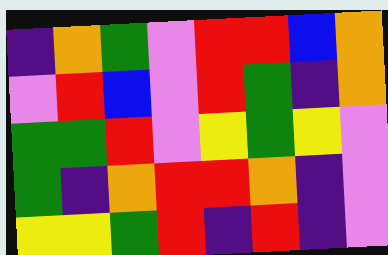[["indigo", "orange", "green", "violet", "red", "red", "blue", "orange"], ["violet", "red", "blue", "violet", "red", "green", "indigo", "orange"], ["green", "green", "red", "violet", "yellow", "green", "yellow", "violet"], ["green", "indigo", "orange", "red", "red", "orange", "indigo", "violet"], ["yellow", "yellow", "green", "red", "indigo", "red", "indigo", "violet"]]